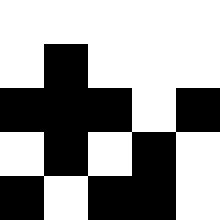[["white", "white", "white", "white", "white"], ["white", "black", "white", "white", "white"], ["black", "black", "black", "white", "black"], ["white", "black", "white", "black", "white"], ["black", "white", "black", "black", "white"]]